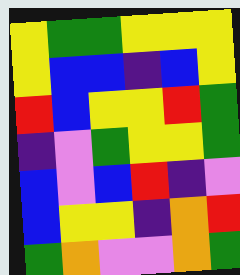[["yellow", "green", "green", "yellow", "yellow", "yellow"], ["yellow", "blue", "blue", "indigo", "blue", "yellow"], ["red", "blue", "yellow", "yellow", "red", "green"], ["indigo", "violet", "green", "yellow", "yellow", "green"], ["blue", "violet", "blue", "red", "indigo", "violet"], ["blue", "yellow", "yellow", "indigo", "orange", "red"], ["green", "orange", "violet", "violet", "orange", "green"]]